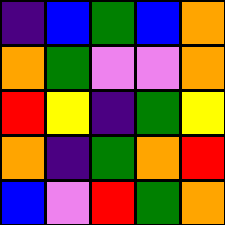[["indigo", "blue", "green", "blue", "orange"], ["orange", "green", "violet", "violet", "orange"], ["red", "yellow", "indigo", "green", "yellow"], ["orange", "indigo", "green", "orange", "red"], ["blue", "violet", "red", "green", "orange"]]